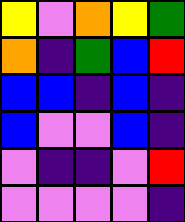[["yellow", "violet", "orange", "yellow", "green"], ["orange", "indigo", "green", "blue", "red"], ["blue", "blue", "indigo", "blue", "indigo"], ["blue", "violet", "violet", "blue", "indigo"], ["violet", "indigo", "indigo", "violet", "red"], ["violet", "violet", "violet", "violet", "indigo"]]